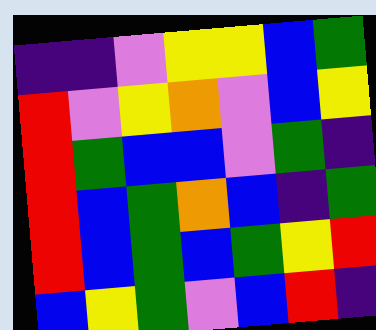[["indigo", "indigo", "violet", "yellow", "yellow", "blue", "green"], ["red", "violet", "yellow", "orange", "violet", "blue", "yellow"], ["red", "green", "blue", "blue", "violet", "green", "indigo"], ["red", "blue", "green", "orange", "blue", "indigo", "green"], ["red", "blue", "green", "blue", "green", "yellow", "red"], ["blue", "yellow", "green", "violet", "blue", "red", "indigo"]]